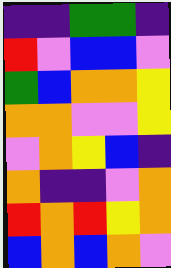[["indigo", "indigo", "green", "green", "indigo"], ["red", "violet", "blue", "blue", "violet"], ["green", "blue", "orange", "orange", "yellow"], ["orange", "orange", "violet", "violet", "yellow"], ["violet", "orange", "yellow", "blue", "indigo"], ["orange", "indigo", "indigo", "violet", "orange"], ["red", "orange", "red", "yellow", "orange"], ["blue", "orange", "blue", "orange", "violet"]]